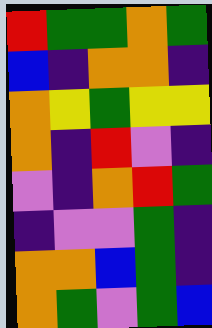[["red", "green", "green", "orange", "green"], ["blue", "indigo", "orange", "orange", "indigo"], ["orange", "yellow", "green", "yellow", "yellow"], ["orange", "indigo", "red", "violet", "indigo"], ["violet", "indigo", "orange", "red", "green"], ["indigo", "violet", "violet", "green", "indigo"], ["orange", "orange", "blue", "green", "indigo"], ["orange", "green", "violet", "green", "blue"]]